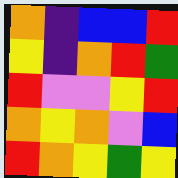[["orange", "indigo", "blue", "blue", "red"], ["yellow", "indigo", "orange", "red", "green"], ["red", "violet", "violet", "yellow", "red"], ["orange", "yellow", "orange", "violet", "blue"], ["red", "orange", "yellow", "green", "yellow"]]